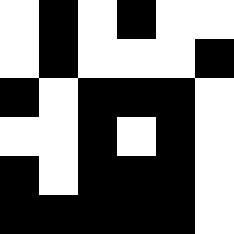[["white", "black", "white", "black", "white", "white"], ["white", "black", "white", "white", "white", "black"], ["black", "white", "black", "black", "black", "white"], ["white", "white", "black", "white", "black", "white"], ["black", "white", "black", "black", "black", "white"], ["black", "black", "black", "black", "black", "white"]]